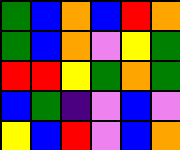[["green", "blue", "orange", "blue", "red", "orange"], ["green", "blue", "orange", "violet", "yellow", "green"], ["red", "red", "yellow", "green", "orange", "green"], ["blue", "green", "indigo", "violet", "blue", "violet"], ["yellow", "blue", "red", "violet", "blue", "orange"]]